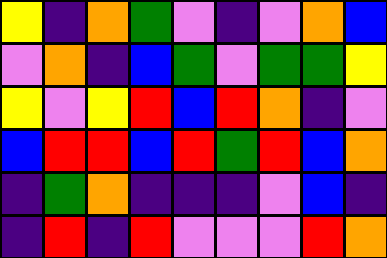[["yellow", "indigo", "orange", "green", "violet", "indigo", "violet", "orange", "blue"], ["violet", "orange", "indigo", "blue", "green", "violet", "green", "green", "yellow"], ["yellow", "violet", "yellow", "red", "blue", "red", "orange", "indigo", "violet"], ["blue", "red", "red", "blue", "red", "green", "red", "blue", "orange"], ["indigo", "green", "orange", "indigo", "indigo", "indigo", "violet", "blue", "indigo"], ["indigo", "red", "indigo", "red", "violet", "violet", "violet", "red", "orange"]]